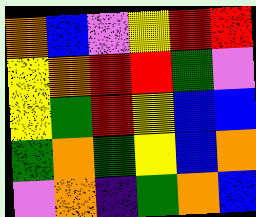[["orange", "blue", "violet", "yellow", "red", "red"], ["yellow", "orange", "red", "red", "green", "violet"], ["yellow", "green", "red", "yellow", "blue", "blue"], ["green", "orange", "green", "yellow", "blue", "orange"], ["violet", "orange", "indigo", "green", "orange", "blue"]]